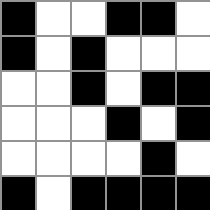[["black", "white", "white", "black", "black", "white"], ["black", "white", "black", "white", "white", "white"], ["white", "white", "black", "white", "black", "black"], ["white", "white", "white", "black", "white", "black"], ["white", "white", "white", "white", "black", "white"], ["black", "white", "black", "black", "black", "black"]]